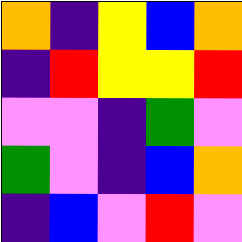[["orange", "indigo", "yellow", "blue", "orange"], ["indigo", "red", "yellow", "yellow", "red"], ["violet", "violet", "indigo", "green", "violet"], ["green", "violet", "indigo", "blue", "orange"], ["indigo", "blue", "violet", "red", "violet"]]